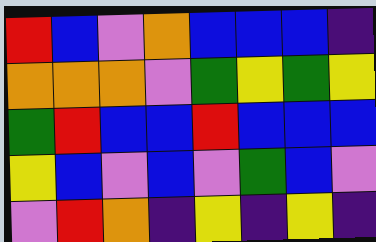[["red", "blue", "violet", "orange", "blue", "blue", "blue", "indigo"], ["orange", "orange", "orange", "violet", "green", "yellow", "green", "yellow"], ["green", "red", "blue", "blue", "red", "blue", "blue", "blue"], ["yellow", "blue", "violet", "blue", "violet", "green", "blue", "violet"], ["violet", "red", "orange", "indigo", "yellow", "indigo", "yellow", "indigo"]]